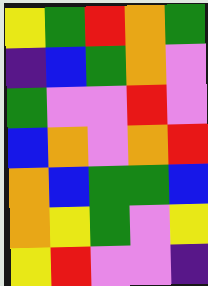[["yellow", "green", "red", "orange", "green"], ["indigo", "blue", "green", "orange", "violet"], ["green", "violet", "violet", "red", "violet"], ["blue", "orange", "violet", "orange", "red"], ["orange", "blue", "green", "green", "blue"], ["orange", "yellow", "green", "violet", "yellow"], ["yellow", "red", "violet", "violet", "indigo"]]